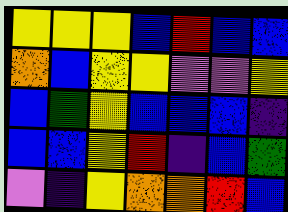[["yellow", "yellow", "yellow", "blue", "red", "blue", "blue"], ["orange", "blue", "yellow", "yellow", "violet", "violet", "yellow"], ["blue", "green", "yellow", "blue", "blue", "blue", "indigo"], ["blue", "blue", "yellow", "red", "indigo", "blue", "green"], ["violet", "indigo", "yellow", "orange", "orange", "red", "blue"]]